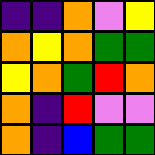[["indigo", "indigo", "orange", "violet", "yellow"], ["orange", "yellow", "orange", "green", "green"], ["yellow", "orange", "green", "red", "orange"], ["orange", "indigo", "red", "violet", "violet"], ["orange", "indigo", "blue", "green", "green"]]